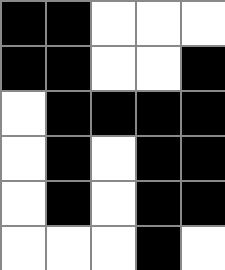[["black", "black", "white", "white", "white"], ["black", "black", "white", "white", "black"], ["white", "black", "black", "black", "black"], ["white", "black", "white", "black", "black"], ["white", "black", "white", "black", "black"], ["white", "white", "white", "black", "white"]]